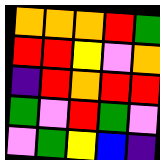[["orange", "orange", "orange", "red", "green"], ["red", "red", "yellow", "violet", "orange"], ["indigo", "red", "orange", "red", "red"], ["green", "violet", "red", "green", "violet"], ["violet", "green", "yellow", "blue", "indigo"]]